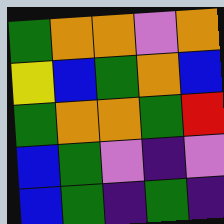[["green", "orange", "orange", "violet", "orange"], ["yellow", "blue", "green", "orange", "blue"], ["green", "orange", "orange", "green", "red"], ["blue", "green", "violet", "indigo", "violet"], ["blue", "green", "indigo", "green", "indigo"]]